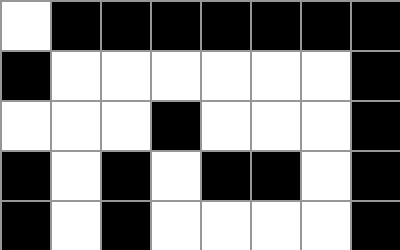[["white", "black", "black", "black", "black", "black", "black", "black"], ["black", "white", "white", "white", "white", "white", "white", "black"], ["white", "white", "white", "black", "white", "white", "white", "black"], ["black", "white", "black", "white", "black", "black", "white", "black"], ["black", "white", "black", "white", "white", "white", "white", "black"]]